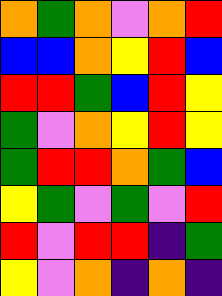[["orange", "green", "orange", "violet", "orange", "red"], ["blue", "blue", "orange", "yellow", "red", "blue"], ["red", "red", "green", "blue", "red", "yellow"], ["green", "violet", "orange", "yellow", "red", "yellow"], ["green", "red", "red", "orange", "green", "blue"], ["yellow", "green", "violet", "green", "violet", "red"], ["red", "violet", "red", "red", "indigo", "green"], ["yellow", "violet", "orange", "indigo", "orange", "indigo"]]